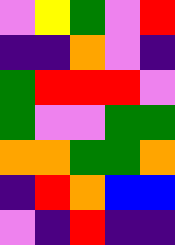[["violet", "yellow", "green", "violet", "red"], ["indigo", "indigo", "orange", "violet", "indigo"], ["green", "red", "red", "red", "violet"], ["green", "violet", "violet", "green", "green"], ["orange", "orange", "green", "green", "orange"], ["indigo", "red", "orange", "blue", "blue"], ["violet", "indigo", "red", "indigo", "indigo"]]